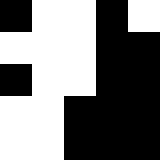[["black", "white", "white", "black", "white"], ["white", "white", "white", "black", "black"], ["black", "white", "white", "black", "black"], ["white", "white", "black", "black", "black"], ["white", "white", "black", "black", "black"]]